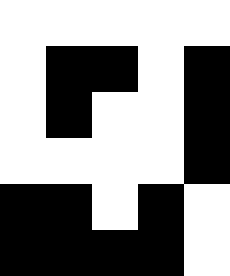[["white", "white", "white", "white", "white"], ["white", "black", "black", "white", "black"], ["white", "black", "white", "white", "black"], ["white", "white", "white", "white", "black"], ["black", "black", "white", "black", "white"], ["black", "black", "black", "black", "white"]]